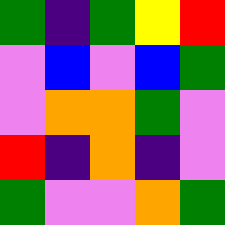[["green", "indigo", "green", "yellow", "red"], ["violet", "blue", "violet", "blue", "green"], ["violet", "orange", "orange", "green", "violet"], ["red", "indigo", "orange", "indigo", "violet"], ["green", "violet", "violet", "orange", "green"]]